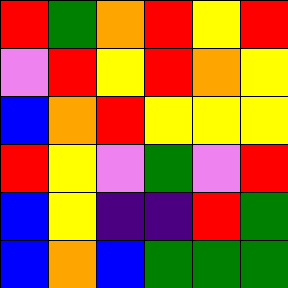[["red", "green", "orange", "red", "yellow", "red"], ["violet", "red", "yellow", "red", "orange", "yellow"], ["blue", "orange", "red", "yellow", "yellow", "yellow"], ["red", "yellow", "violet", "green", "violet", "red"], ["blue", "yellow", "indigo", "indigo", "red", "green"], ["blue", "orange", "blue", "green", "green", "green"]]